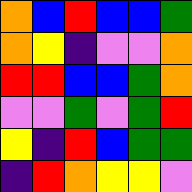[["orange", "blue", "red", "blue", "blue", "green"], ["orange", "yellow", "indigo", "violet", "violet", "orange"], ["red", "red", "blue", "blue", "green", "orange"], ["violet", "violet", "green", "violet", "green", "red"], ["yellow", "indigo", "red", "blue", "green", "green"], ["indigo", "red", "orange", "yellow", "yellow", "violet"]]